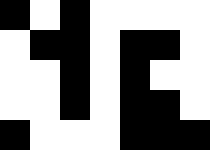[["black", "white", "black", "white", "white", "white", "white"], ["white", "black", "black", "white", "black", "black", "white"], ["white", "white", "black", "white", "black", "white", "white"], ["white", "white", "black", "white", "black", "black", "white"], ["black", "white", "white", "white", "black", "black", "black"]]